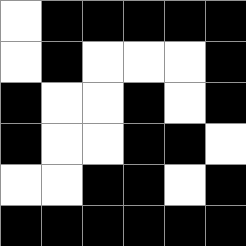[["white", "black", "black", "black", "black", "black"], ["white", "black", "white", "white", "white", "black"], ["black", "white", "white", "black", "white", "black"], ["black", "white", "white", "black", "black", "white"], ["white", "white", "black", "black", "white", "black"], ["black", "black", "black", "black", "black", "black"]]